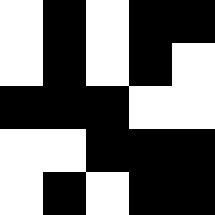[["white", "black", "white", "black", "black"], ["white", "black", "white", "black", "white"], ["black", "black", "black", "white", "white"], ["white", "white", "black", "black", "black"], ["white", "black", "white", "black", "black"]]